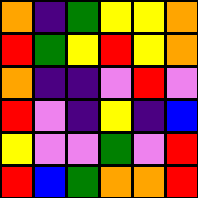[["orange", "indigo", "green", "yellow", "yellow", "orange"], ["red", "green", "yellow", "red", "yellow", "orange"], ["orange", "indigo", "indigo", "violet", "red", "violet"], ["red", "violet", "indigo", "yellow", "indigo", "blue"], ["yellow", "violet", "violet", "green", "violet", "red"], ["red", "blue", "green", "orange", "orange", "red"]]